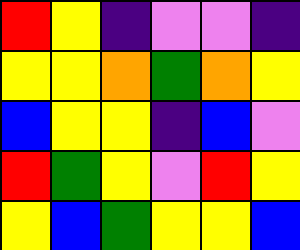[["red", "yellow", "indigo", "violet", "violet", "indigo"], ["yellow", "yellow", "orange", "green", "orange", "yellow"], ["blue", "yellow", "yellow", "indigo", "blue", "violet"], ["red", "green", "yellow", "violet", "red", "yellow"], ["yellow", "blue", "green", "yellow", "yellow", "blue"]]